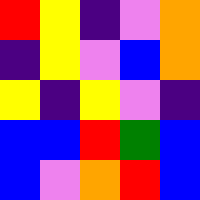[["red", "yellow", "indigo", "violet", "orange"], ["indigo", "yellow", "violet", "blue", "orange"], ["yellow", "indigo", "yellow", "violet", "indigo"], ["blue", "blue", "red", "green", "blue"], ["blue", "violet", "orange", "red", "blue"]]